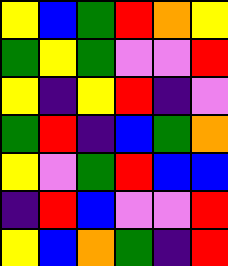[["yellow", "blue", "green", "red", "orange", "yellow"], ["green", "yellow", "green", "violet", "violet", "red"], ["yellow", "indigo", "yellow", "red", "indigo", "violet"], ["green", "red", "indigo", "blue", "green", "orange"], ["yellow", "violet", "green", "red", "blue", "blue"], ["indigo", "red", "blue", "violet", "violet", "red"], ["yellow", "blue", "orange", "green", "indigo", "red"]]